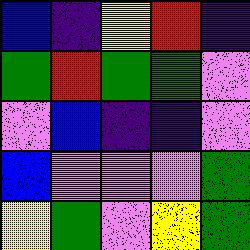[["blue", "indigo", "yellow", "red", "indigo"], ["green", "red", "green", "green", "violet"], ["violet", "blue", "indigo", "indigo", "violet"], ["blue", "violet", "violet", "violet", "green"], ["yellow", "green", "violet", "yellow", "green"]]